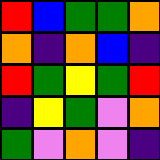[["red", "blue", "green", "green", "orange"], ["orange", "indigo", "orange", "blue", "indigo"], ["red", "green", "yellow", "green", "red"], ["indigo", "yellow", "green", "violet", "orange"], ["green", "violet", "orange", "violet", "indigo"]]